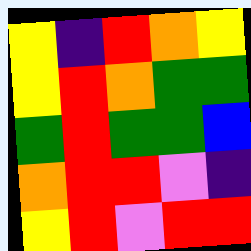[["yellow", "indigo", "red", "orange", "yellow"], ["yellow", "red", "orange", "green", "green"], ["green", "red", "green", "green", "blue"], ["orange", "red", "red", "violet", "indigo"], ["yellow", "red", "violet", "red", "red"]]